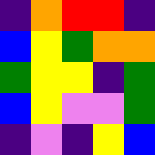[["indigo", "orange", "red", "red", "indigo"], ["blue", "yellow", "green", "orange", "orange"], ["green", "yellow", "yellow", "indigo", "green"], ["blue", "yellow", "violet", "violet", "green"], ["indigo", "violet", "indigo", "yellow", "blue"]]